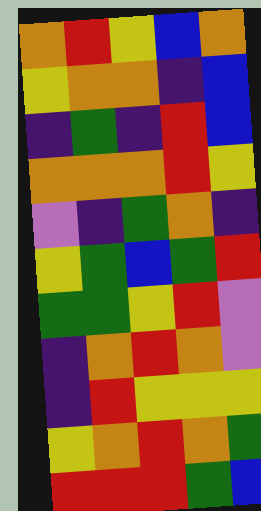[["orange", "red", "yellow", "blue", "orange"], ["yellow", "orange", "orange", "indigo", "blue"], ["indigo", "green", "indigo", "red", "blue"], ["orange", "orange", "orange", "red", "yellow"], ["violet", "indigo", "green", "orange", "indigo"], ["yellow", "green", "blue", "green", "red"], ["green", "green", "yellow", "red", "violet"], ["indigo", "orange", "red", "orange", "violet"], ["indigo", "red", "yellow", "yellow", "yellow"], ["yellow", "orange", "red", "orange", "green"], ["red", "red", "red", "green", "blue"]]